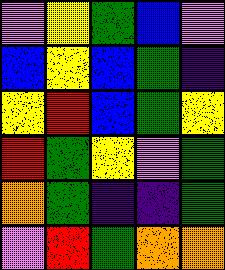[["violet", "yellow", "green", "blue", "violet"], ["blue", "yellow", "blue", "green", "indigo"], ["yellow", "red", "blue", "green", "yellow"], ["red", "green", "yellow", "violet", "green"], ["orange", "green", "indigo", "indigo", "green"], ["violet", "red", "green", "orange", "orange"]]